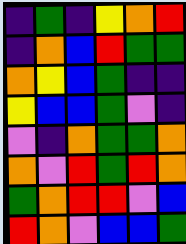[["indigo", "green", "indigo", "yellow", "orange", "red"], ["indigo", "orange", "blue", "red", "green", "green"], ["orange", "yellow", "blue", "green", "indigo", "indigo"], ["yellow", "blue", "blue", "green", "violet", "indigo"], ["violet", "indigo", "orange", "green", "green", "orange"], ["orange", "violet", "red", "green", "red", "orange"], ["green", "orange", "red", "red", "violet", "blue"], ["red", "orange", "violet", "blue", "blue", "green"]]